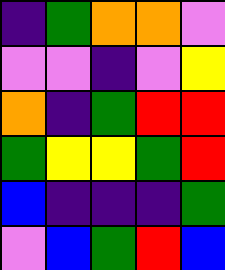[["indigo", "green", "orange", "orange", "violet"], ["violet", "violet", "indigo", "violet", "yellow"], ["orange", "indigo", "green", "red", "red"], ["green", "yellow", "yellow", "green", "red"], ["blue", "indigo", "indigo", "indigo", "green"], ["violet", "blue", "green", "red", "blue"]]